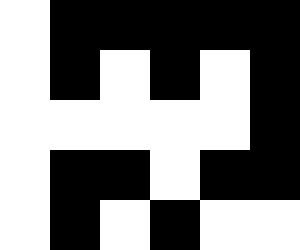[["white", "black", "black", "black", "black", "black"], ["white", "black", "white", "black", "white", "black"], ["white", "white", "white", "white", "white", "black"], ["white", "black", "black", "white", "black", "black"], ["white", "black", "white", "black", "white", "white"]]